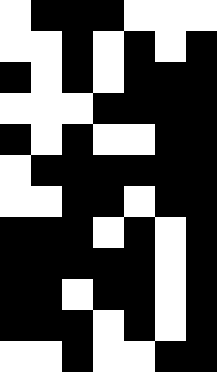[["white", "black", "black", "black", "white", "white", "white"], ["white", "white", "black", "white", "black", "white", "black"], ["black", "white", "black", "white", "black", "black", "black"], ["white", "white", "white", "black", "black", "black", "black"], ["black", "white", "black", "white", "white", "black", "black"], ["white", "black", "black", "black", "black", "black", "black"], ["white", "white", "black", "black", "white", "black", "black"], ["black", "black", "black", "white", "black", "white", "black"], ["black", "black", "black", "black", "black", "white", "black"], ["black", "black", "white", "black", "black", "white", "black"], ["black", "black", "black", "white", "black", "white", "black"], ["white", "white", "black", "white", "white", "black", "black"]]